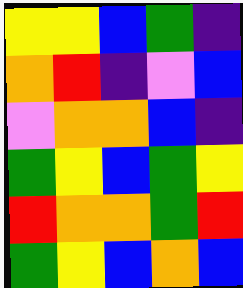[["yellow", "yellow", "blue", "green", "indigo"], ["orange", "red", "indigo", "violet", "blue"], ["violet", "orange", "orange", "blue", "indigo"], ["green", "yellow", "blue", "green", "yellow"], ["red", "orange", "orange", "green", "red"], ["green", "yellow", "blue", "orange", "blue"]]